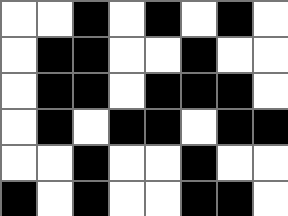[["white", "white", "black", "white", "black", "white", "black", "white"], ["white", "black", "black", "white", "white", "black", "white", "white"], ["white", "black", "black", "white", "black", "black", "black", "white"], ["white", "black", "white", "black", "black", "white", "black", "black"], ["white", "white", "black", "white", "white", "black", "white", "white"], ["black", "white", "black", "white", "white", "black", "black", "white"]]